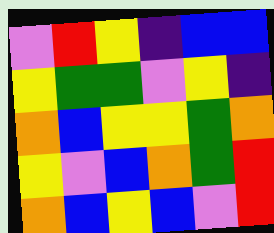[["violet", "red", "yellow", "indigo", "blue", "blue"], ["yellow", "green", "green", "violet", "yellow", "indigo"], ["orange", "blue", "yellow", "yellow", "green", "orange"], ["yellow", "violet", "blue", "orange", "green", "red"], ["orange", "blue", "yellow", "blue", "violet", "red"]]